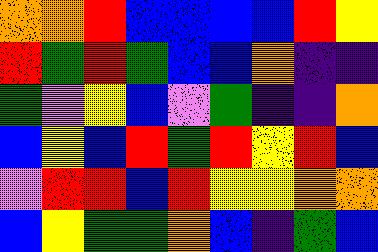[["orange", "orange", "red", "blue", "blue", "blue", "blue", "red", "yellow"], ["red", "green", "red", "green", "blue", "blue", "orange", "indigo", "indigo"], ["green", "violet", "yellow", "blue", "violet", "green", "indigo", "indigo", "orange"], ["blue", "yellow", "blue", "red", "green", "red", "yellow", "red", "blue"], ["violet", "red", "red", "blue", "red", "yellow", "yellow", "orange", "orange"], ["blue", "yellow", "green", "green", "orange", "blue", "indigo", "green", "blue"]]